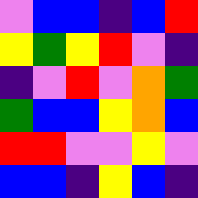[["violet", "blue", "blue", "indigo", "blue", "red"], ["yellow", "green", "yellow", "red", "violet", "indigo"], ["indigo", "violet", "red", "violet", "orange", "green"], ["green", "blue", "blue", "yellow", "orange", "blue"], ["red", "red", "violet", "violet", "yellow", "violet"], ["blue", "blue", "indigo", "yellow", "blue", "indigo"]]